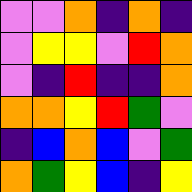[["violet", "violet", "orange", "indigo", "orange", "indigo"], ["violet", "yellow", "yellow", "violet", "red", "orange"], ["violet", "indigo", "red", "indigo", "indigo", "orange"], ["orange", "orange", "yellow", "red", "green", "violet"], ["indigo", "blue", "orange", "blue", "violet", "green"], ["orange", "green", "yellow", "blue", "indigo", "yellow"]]